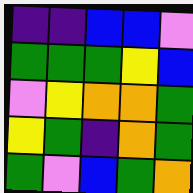[["indigo", "indigo", "blue", "blue", "violet"], ["green", "green", "green", "yellow", "blue"], ["violet", "yellow", "orange", "orange", "green"], ["yellow", "green", "indigo", "orange", "green"], ["green", "violet", "blue", "green", "orange"]]